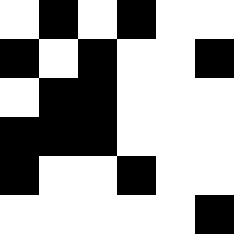[["white", "black", "white", "black", "white", "white"], ["black", "white", "black", "white", "white", "black"], ["white", "black", "black", "white", "white", "white"], ["black", "black", "black", "white", "white", "white"], ["black", "white", "white", "black", "white", "white"], ["white", "white", "white", "white", "white", "black"]]